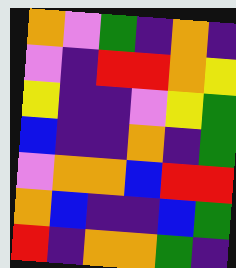[["orange", "violet", "green", "indigo", "orange", "indigo"], ["violet", "indigo", "red", "red", "orange", "yellow"], ["yellow", "indigo", "indigo", "violet", "yellow", "green"], ["blue", "indigo", "indigo", "orange", "indigo", "green"], ["violet", "orange", "orange", "blue", "red", "red"], ["orange", "blue", "indigo", "indigo", "blue", "green"], ["red", "indigo", "orange", "orange", "green", "indigo"]]